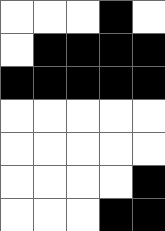[["white", "white", "white", "black", "white"], ["white", "black", "black", "black", "black"], ["black", "black", "black", "black", "black"], ["white", "white", "white", "white", "white"], ["white", "white", "white", "white", "white"], ["white", "white", "white", "white", "black"], ["white", "white", "white", "black", "black"]]